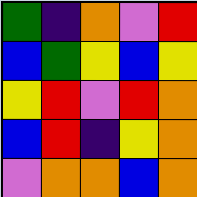[["green", "indigo", "orange", "violet", "red"], ["blue", "green", "yellow", "blue", "yellow"], ["yellow", "red", "violet", "red", "orange"], ["blue", "red", "indigo", "yellow", "orange"], ["violet", "orange", "orange", "blue", "orange"]]